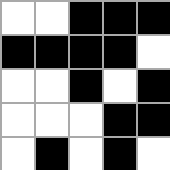[["white", "white", "black", "black", "black"], ["black", "black", "black", "black", "white"], ["white", "white", "black", "white", "black"], ["white", "white", "white", "black", "black"], ["white", "black", "white", "black", "white"]]